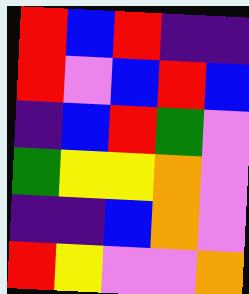[["red", "blue", "red", "indigo", "indigo"], ["red", "violet", "blue", "red", "blue"], ["indigo", "blue", "red", "green", "violet"], ["green", "yellow", "yellow", "orange", "violet"], ["indigo", "indigo", "blue", "orange", "violet"], ["red", "yellow", "violet", "violet", "orange"]]